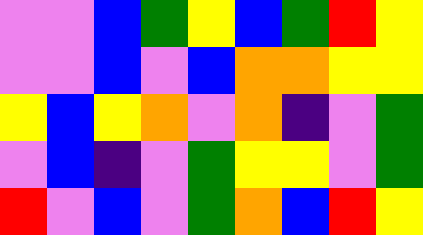[["violet", "violet", "blue", "green", "yellow", "blue", "green", "red", "yellow"], ["violet", "violet", "blue", "violet", "blue", "orange", "orange", "yellow", "yellow"], ["yellow", "blue", "yellow", "orange", "violet", "orange", "indigo", "violet", "green"], ["violet", "blue", "indigo", "violet", "green", "yellow", "yellow", "violet", "green"], ["red", "violet", "blue", "violet", "green", "orange", "blue", "red", "yellow"]]